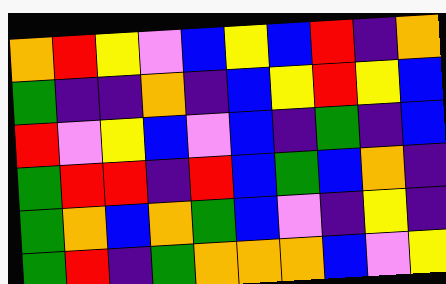[["orange", "red", "yellow", "violet", "blue", "yellow", "blue", "red", "indigo", "orange"], ["green", "indigo", "indigo", "orange", "indigo", "blue", "yellow", "red", "yellow", "blue"], ["red", "violet", "yellow", "blue", "violet", "blue", "indigo", "green", "indigo", "blue"], ["green", "red", "red", "indigo", "red", "blue", "green", "blue", "orange", "indigo"], ["green", "orange", "blue", "orange", "green", "blue", "violet", "indigo", "yellow", "indigo"], ["green", "red", "indigo", "green", "orange", "orange", "orange", "blue", "violet", "yellow"]]